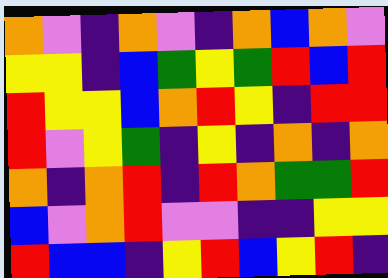[["orange", "violet", "indigo", "orange", "violet", "indigo", "orange", "blue", "orange", "violet"], ["yellow", "yellow", "indigo", "blue", "green", "yellow", "green", "red", "blue", "red"], ["red", "yellow", "yellow", "blue", "orange", "red", "yellow", "indigo", "red", "red"], ["red", "violet", "yellow", "green", "indigo", "yellow", "indigo", "orange", "indigo", "orange"], ["orange", "indigo", "orange", "red", "indigo", "red", "orange", "green", "green", "red"], ["blue", "violet", "orange", "red", "violet", "violet", "indigo", "indigo", "yellow", "yellow"], ["red", "blue", "blue", "indigo", "yellow", "red", "blue", "yellow", "red", "indigo"]]